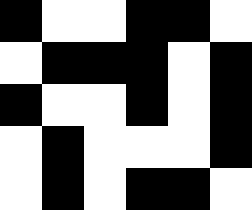[["black", "white", "white", "black", "black", "white"], ["white", "black", "black", "black", "white", "black"], ["black", "white", "white", "black", "white", "black"], ["white", "black", "white", "white", "white", "black"], ["white", "black", "white", "black", "black", "white"]]